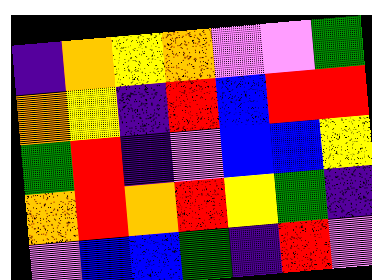[["indigo", "orange", "yellow", "orange", "violet", "violet", "green"], ["orange", "yellow", "indigo", "red", "blue", "red", "red"], ["green", "red", "indigo", "violet", "blue", "blue", "yellow"], ["orange", "red", "orange", "red", "yellow", "green", "indigo"], ["violet", "blue", "blue", "green", "indigo", "red", "violet"]]